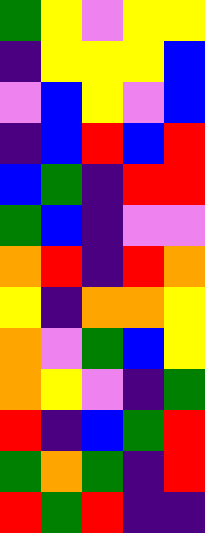[["green", "yellow", "violet", "yellow", "yellow"], ["indigo", "yellow", "yellow", "yellow", "blue"], ["violet", "blue", "yellow", "violet", "blue"], ["indigo", "blue", "red", "blue", "red"], ["blue", "green", "indigo", "red", "red"], ["green", "blue", "indigo", "violet", "violet"], ["orange", "red", "indigo", "red", "orange"], ["yellow", "indigo", "orange", "orange", "yellow"], ["orange", "violet", "green", "blue", "yellow"], ["orange", "yellow", "violet", "indigo", "green"], ["red", "indigo", "blue", "green", "red"], ["green", "orange", "green", "indigo", "red"], ["red", "green", "red", "indigo", "indigo"]]